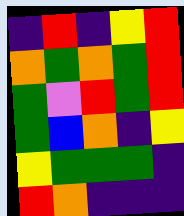[["indigo", "red", "indigo", "yellow", "red"], ["orange", "green", "orange", "green", "red"], ["green", "violet", "red", "green", "red"], ["green", "blue", "orange", "indigo", "yellow"], ["yellow", "green", "green", "green", "indigo"], ["red", "orange", "indigo", "indigo", "indigo"]]